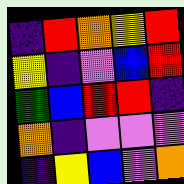[["indigo", "red", "orange", "yellow", "red"], ["yellow", "indigo", "violet", "blue", "red"], ["green", "blue", "red", "red", "indigo"], ["orange", "indigo", "violet", "violet", "violet"], ["indigo", "yellow", "blue", "violet", "orange"]]